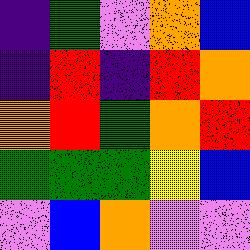[["indigo", "green", "violet", "orange", "blue"], ["indigo", "red", "indigo", "red", "orange"], ["orange", "red", "green", "orange", "red"], ["green", "green", "green", "yellow", "blue"], ["violet", "blue", "orange", "violet", "violet"]]